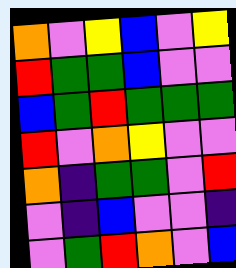[["orange", "violet", "yellow", "blue", "violet", "yellow"], ["red", "green", "green", "blue", "violet", "violet"], ["blue", "green", "red", "green", "green", "green"], ["red", "violet", "orange", "yellow", "violet", "violet"], ["orange", "indigo", "green", "green", "violet", "red"], ["violet", "indigo", "blue", "violet", "violet", "indigo"], ["violet", "green", "red", "orange", "violet", "blue"]]